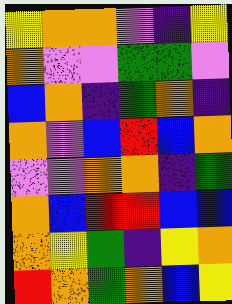[["yellow", "orange", "orange", "violet", "indigo", "yellow"], ["orange", "violet", "violet", "green", "green", "violet"], ["blue", "orange", "indigo", "green", "orange", "indigo"], ["orange", "violet", "blue", "red", "blue", "orange"], ["violet", "violet", "orange", "orange", "indigo", "green"], ["orange", "blue", "red", "red", "blue", "blue"], ["orange", "yellow", "green", "indigo", "yellow", "orange"], ["red", "orange", "green", "orange", "blue", "yellow"]]